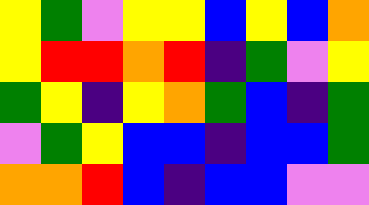[["yellow", "green", "violet", "yellow", "yellow", "blue", "yellow", "blue", "orange"], ["yellow", "red", "red", "orange", "red", "indigo", "green", "violet", "yellow"], ["green", "yellow", "indigo", "yellow", "orange", "green", "blue", "indigo", "green"], ["violet", "green", "yellow", "blue", "blue", "indigo", "blue", "blue", "green"], ["orange", "orange", "red", "blue", "indigo", "blue", "blue", "violet", "violet"]]